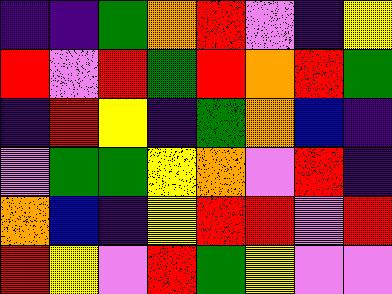[["indigo", "indigo", "green", "orange", "red", "violet", "indigo", "yellow"], ["red", "violet", "red", "green", "red", "orange", "red", "green"], ["indigo", "red", "yellow", "indigo", "green", "orange", "blue", "indigo"], ["violet", "green", "green", "yellow", "orange", "violet", "red", "indigo"], ["orange", "blue", "indigo", "yellow", "red", "red", "violet", "red"], ["red", "yellow", "violet", "red", "green", "yellow", "violet", "violet"]]